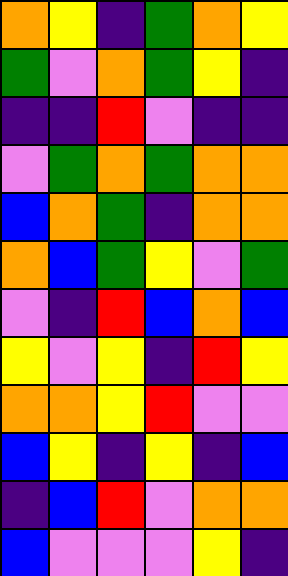[["orange", "yellow", "indigo", "green", "orange", "yellow"], ["green", "violet", "orange", "green", "yellow", "indigo"], ["indigo", "indigo", "red", "violet", "indigo", "indigo"], ["violet", "green", "orange", "green", "orange", "orange"], ["blue", "orange", "green", "indigo", "orange", "orange"], ["orange", "blue", "green", "yellow", "violet", "green"], ["violet", "indigo", "red", "blue", "orange", "blue"], ["yellow", "violet", "yellow", "indigo", "red", "yellow"], ["orange", "orange", "yellow", "red", "violet", "violet"], ["blue", "yellow", "indigo", "yellow", "indigo", "blue"], ["indigo", "blue", "red", "violet", "orange", "orange"], ["blue", "violet", "violet", "violet", "yellow", "indigo"]]